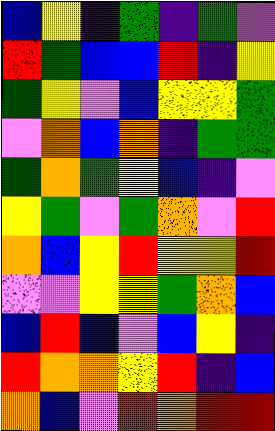[["blue", "yellow", "indigo", "green", "indigo", "green", "violet"], ["red", "green", "blue", "blue", "red", "indigo", "yellow"], ["green", "yellow", "violet", "blue", "yellow", "yellow", "green"], ["violet", "orange", "blue", "orange", "indigo", "green", "green"], ["green", "orange", "green", "yellow", "blue", "indigo", "violet"], ["yellow", "green", "violet", "green", "orange", "violet", "red"], ["orange", "blue", "yellow", "red", "yellow", "yellow", "red"], ["violet", "violet", "yellow", "yellow", "green", "orange", "blue"], ["blue", "red", "blue", "violet", "blue", "yellow", "indigo"], ["red", "orange", "orange", "yellow", "red", "indigo", "blue"], ["orange", "blue", "violet", "red", "orange", "red", "red"]]